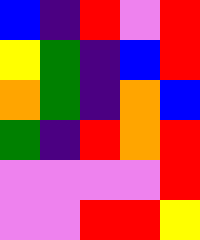[["blue", "indigo", "red", "violet", "red"], ["yellow", "green", "indigo", "blue", "red"], ["orange", "green", "indigo", "orange", "blue"], ["green", "indigo", "red", "orange", "red"], ["violet", "violet", "violet", "violet", "red"], ["violet", "violet", "red", "red", "yellow"]]